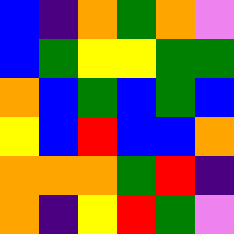[["blue", "indigo", "orange", "green", "orange", "violet"], ["blue", "green", "yellow", "yellow", "green", "green"], ["orange", "blue", "green", "blue", "green", "blue"], ["yellow", "blue", "red", "blue", "blue", "orange"], ["orange", "orange", "orange", "green", "red", "indigo"], ["orange", "indigo", "yellow", "red", "green", "violet"]]